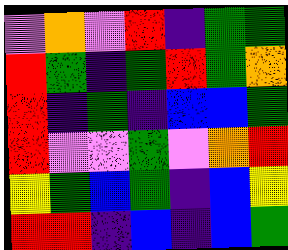[["violet", "orange", "violet", "red", "indigo", "green", "green"], ["red", "green", "indigo", "green", "red", "green", "orange"], ["red", "indigo", "green", "indigo", "blue", "blue", "green"], ["red", "violet", "violet", "green", "violet", "orange", "red"], ["yellow", "green", "blue", "green", "indigo", "blue", "yellow"], ["red", "red", "indigo", "blue", "indigo", "blue", "green"]]